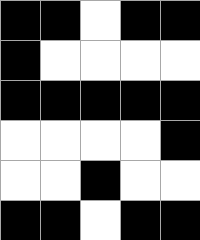[["black", "black", "white", "black", "black"], ["black", "white", "white", "white", "white"], ["black", "black", "black", "black", "black"], ["white", "white", "white", "white", "black"], ["white", "white", "black", "white", "white"], ["black", "black", "white", "black", "black"]]